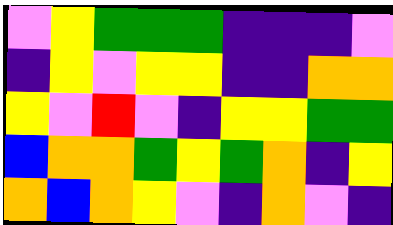[["violet", "yellow", "green", "green", "green", "indigo", "indigo", "indigo", "violet"], ["indigo", "yellow", "violet", "yellow", "yellow", "indigo", "indigo", "orange", "orange"], ["yellow", "violet", "red", "violet", "indigo", "yellow", "yellow", "green", "green"], ["blue", "orange", "orange", "green", "yellow", "green", "orange", "indigo", "yellow"], ["orange", "blue", "orange", "yellow", "violet", "indigo", "orange", "violet", "indigo"]]